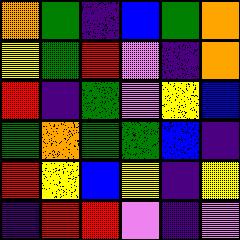[["orange", "green", "indigo", "blue", "green", "orange"], ["yellow", "green", "red", "violet", "indigo", "orange"], ["red", "indigo", "green", "violet", "yellow", "blue"], ["green", "orange", "green", "green", "blue", "indigo"], ["red", "yellow", "blue", "yellow", "indigo", "yellow"], ["indigo", "red", "red", "violet", "indigo", "violet"]]